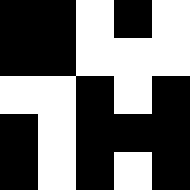[["black", "black", "white", "black", "white"], ["black", "black", "white", "white", "white"], ["white", "white", "black", "white", "black"], ["black", "white", "black", "black", "black"], ["black", "white", "black", "white", "black"]]